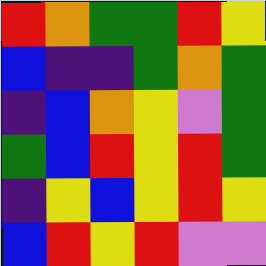[["red", "orange", "green", "green", "red", "yellow"], ["blue", "indigo", "indigo", "green", "orange", "green"], ["indigo", "blue", "orange", "yellow", "violet", "green"], ["green", "blue", "red", "yellow", "red", "green"], ["indigo", "yellow", "blue", "yellow", "red", "yellow"], ["blue", "red", "yellow", "red", "violet", "violet"]]